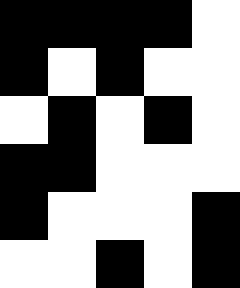[["black", "black", "black", "black", "white"], ["black", "white", "black", "white", "white"], ["white", "black", "white", "black", "white"], ["black", "black", "white", "white", "white"], ["black", "white", "white", "white", "black"], ["white", "white", "black", "white", "black"]]